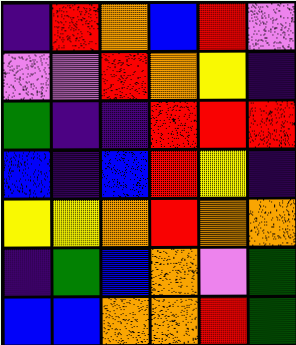[["indigo", "red", "orange", "blue", "red", "violet"], ["violet", "violet", "red", "orange", "yellow", "indigo"], ["green", "indigo", "indigo", "red", "red", "red"], ["blue", "indigo", "blue", "red", "yellow", "indigo"], ["yellow", "yellow", "orange", "red", "orange", "orange"], ["indigo", "green", "blue", "orange", "violet", "green"], ["blue", "blue", "orange", "orange", "red", "green"]]